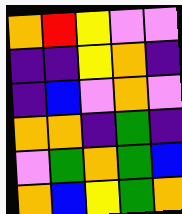[["orange", "red", "yellow", "violet", "violet"], ["indigo", "indigo", "yellow", "orange", "indigo"], ["indigo", "blue", "violet", "orange", "violet"], ["orange", "orange", "indigo", "green", "indigo"], ["violet", "green", "orange", "green", "blue"], ["orange", "blue", "yellow", "green", "orange"]]